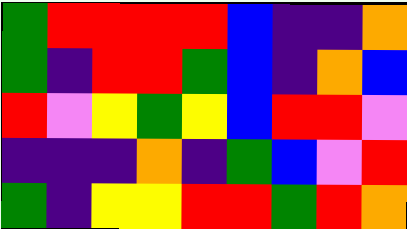[["green", "red", "red", "red", "red", "blue", "indigo", "indigo", "orange"], ["green", "indigo", "red", "red", "green", "blue", "indigo", "orange", "blue"], ["red", "violet", "yellow", "green", "yellow", "blue", "red", "red", "violet"], ["indigo", "indigo", "indigo", "orange", "indigo", "green", "blue", "violet", "red"], ["green", "indigo", "yellow", "yellow", "red", "red", "green", "red", "orange"]]